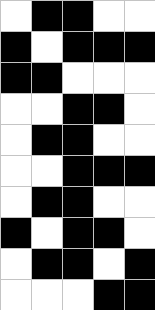[["white", "black", "black", "white", "white"], ["black", "white", "black", "black", "black"], ["black", "black", "white", "white", "white"], ["white", "white", "black", "black", "white"], ["white", "black", "black", "white", "white"], ["white", "white", "black", "black", "black"], ["white", "black", "black", "white", "white"], ["black", "white", "black", "black", "white"], ["white", "black", "black", "white", "black"], ["white", "white", "white", "black", "black"]]